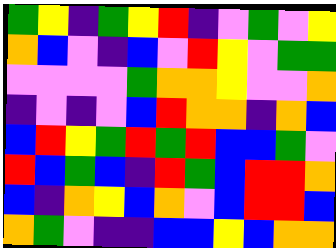[["green", "yellow", "indigo", "green", "yellow", "red", "indigo", "violet", "green", "violet", "yellow"], ["orange", "blue", "violet", "indigo", "blue", "violet", "red", "yellow", "violet", "green", "green"], ["violet", "violet", "violet", "violet", "green", "orange", "orange", "yellow", "violet", "violet", "orange"], ["indigo", "violet", "indigo", "violet", "blue", "red", "orange", "orange", "indigo", "orange", "blue"], ["blue", "red", "yellow", "green", "red", "green", "red", "blue", "blue", "green", "violet"], ["red", "blue", "green", "blue", "indigo", "red", "green", "blue", "red", "red", "orange"], ["blue", "indigo", "orange", "yellow", "blue", "orange", "violet", "blue", "red", "red", "blue"], ["orange", "green", "violet", "indigo", "indigo", "blue", "blue", "yellow", "blue", "orange", "orange"]]